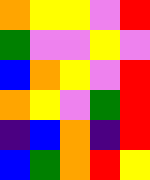[["orange", "yellow", "yellow", "violet", "red"], ["green", "violet", "violet", "yellow", "violet"], ["blue", "orange", "yellow", "violet", "red"], ["orange", "yellow", "violet", "green", "red"], ["indigo", "blue", "orange", "indigo", "red"], ["blue", "green", "orange", "red", "yellow"]]